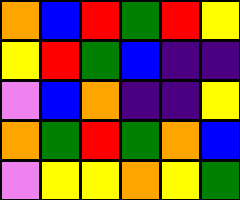[["orange", "blue", "red", "green", "red", "yellow"], ["yellow", "red", "green", "blue", "indigo", "indigo"], ["violet", "blue", "orange", "indigo", "indigo", "yellow"], ["orange", "green", "red", "green", "orange", "blue"], ["violet", "yellow", "yellow", "orange", "yellow", "green"]]